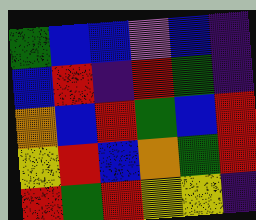[["green", "blue", "blue", "violet", "blue", "indigo"], ["blue", "red", "indigo", "red", "green", "indigo"], ["orange", "blue", "red", "green", "blue", "red"], ["yellow", "red", "blue", "orange", "green", "red"], ["red", "green", "red", "yellow", "yellow", "indigo"]]